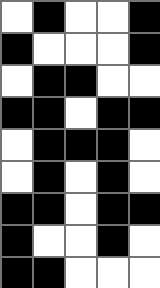[["white", "black", "white", "white", "black"], ["black", "white", "white", "white", "black"], ["white", "black", "black", "white", "white"], ["black", "black", "white", "black", "black"], ["white", "black", "black", "black", "white"], ["white", "black", "white", "black", "white"], ["black", "black", "white", "black", "black"], ["black", "white", "white", "black", "white"], ["black", "black", "white", "white", "white"]]